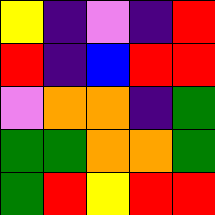[["yellow", "indigo", "violet", "indigo", "red"], ["red", "indigo", "blue", "red", "red"], ["violet", "orange", "orange", "indigo", "green"], ["green", "green", "orange", "orange", "green"], ["green", "red", "yellow", "red", "red"]]